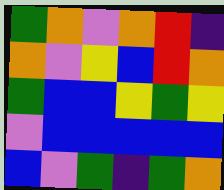[["green", "orange", "violet", "orange", "red", "indigo"], ["orange", "violet", "yellow", "blue", "red", "orange"], ["green", "blue", "blue", "yellow", "green", "yellow"], ["violet", "blue", "blue", "blue", "blue", "blue"], ["blue", "violet", "green", "indigo", "green", "orange"]]